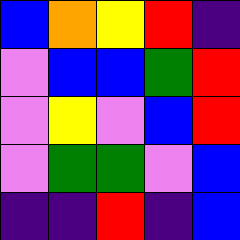[["blue", "orange", "yellow", "red", "indigo"], ["violet", "blue", "blue", "green", "red"], ["violet", "yellow", "violet", "blue", "red"], ["violet", "green", "green", "violet", "blue"], ["indigo", "indigo", "red", "indigo", "blue"]]